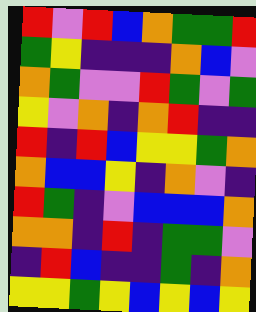[["red", "violet", "red", "blue", "orange", "green", "green", "red"], ["green", "yellow", "indigo", "indigo", "indigo", "orange", "blue", "violet"], ["orange", "green", "violet", "violet", "red", "green", "violet", "green"], ["yellow", "violet", "orange", "indigo", "orange", "red", "indigo", "indigo"], ["red", "indigo", "red", "blue", "yellow", "yellow", "green", "orange"], ["orange", "blue", "blue", "yellow", "indigo", "orange", "violet", "indigo"], ["red", "green", "indigo", "violet", "blue", "blue", "blue", "orange"], ["orange", "orange", "indigo", "red", "indigo", "green", "green", "violet"], ["indigo", "red", "blue", "indigo", "indigo", "green", "indigo", "orange"], ["yellow", "yellow", "green", "yellow", "blue", "yellow", "blue", "yellow"]]